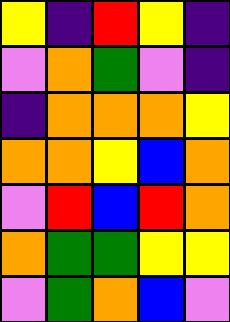[["yellow", "indigo", "red", "yellow", "indigo"], ["violet", "orange", "green", "violet", "indigo"], ["indigo", "orange", "orange", "orange", "yellow"], ["orange", "orange", "yellow", "blue", "orange"], ["violet", "red", "blue", "red", "orange"], ["orange", "green", "green", "yellow", "yellow"], ["violet", "green", "orange", "blue", "violet"]]